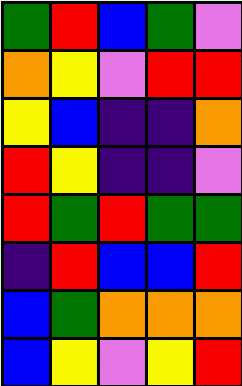[["green", "red", "blue", "green", "violet"], ["orange", "yellow", "violet", "red", "red"], ["yellow", "blue", "indigo", "indigo", "orange"], ["red", "yellow", "indigo", "indigo", "violet"], ["red", "green", "red", "green", "green"], ["indigo", "red", "blue", "blue", "red"], ["blue", "green", "orange", "orange", "orange"], ["blue", "yellow", "violet", "yellow", "red"]]